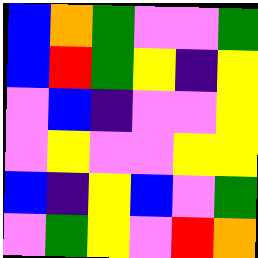[["blue", "orange", "green", "violet", "violet", "green"], ["blue", "red", "green", "yellow", "indigo", "yellow"], ["violet", "blue", "indigo", "violet", "violet", "yellow"], ["violet", "yellow", "violet", "violet", "yellow", "yellow"], ["blue", "indigo", "yellow", "blue", "violet", "green"], ["violet", "green", "yellow", "violet", "red", "orange"]]